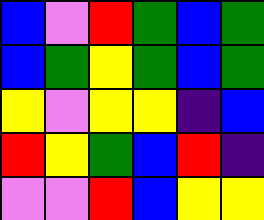[["blue", "violet", "red", "green", "blue", "green"], ["blue", "green", "yellow", "green", "blue", "green"], ["yellow", "violet", "yellow", "yellow", "indigo", "blue"], ["red", "yellow", "green", "blue", "red", "indigo"], ["violet", "violet", "red", "blue", "yellow", "yellow"]]